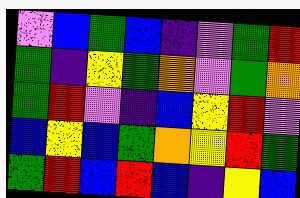[["violet", "blue", "green", "blue", "indigo", "violet", "green", "red"], ["green", "indigo", "yellow", "green", "orange", "violet", "green", "orange"], ["green", "red", "violet", "indigo", "blue", "yellow", "red", "violet"], ["blue", "yellow", "blue", "green", "orange", "yellow", "red", "green"], ["green", "red", "blue", "red", "blue", "indigo", "yellow", "blue"]]